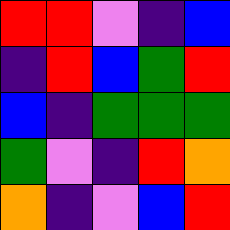[["red", "red", "violet", "indigo", "blue"], ["indigo", "red", "blue", "green", "red"], ["blue", "indigo", "green", "green", "green"], ["green", "violet", "indigo", "red", "orange"], ["orange", "indigo", "violet", "blue", "red"]]